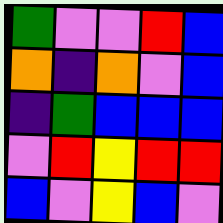[["green", "violet", "violet", "red", "blue"], ["orange", "indigo", "orange", "violet", "blue"], ["indigo", "green", "blue", "blue", "blue"], ["violet", "red", "yellow", "red", "red"], ["blue", "violet", "yellow", "blue", "violet"]]